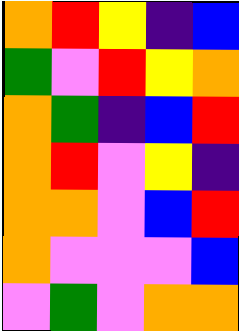[["orange", "red", "yellow", "indigo", "blue"], ["green", "violet", "red", "yellow", "orange"], ["orange", "green", "indigo", "blue", "red"], ["orange", "red", "violet", "yellow", "indigo"], ["orange", "orange", "violet", "blue", "red"], ["orange", "violet", "violet", "violet", "blue"], ["violet", "green", "violet", "orange", "orange"]]